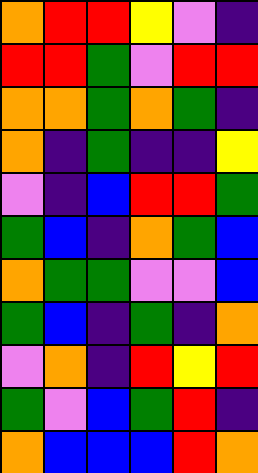[["orange", "red", "red", "yellow", "violet", "indigo"], ["red", "red", "green", "violet", "red", "red"], ["orange", "orange", "green", "orange", "green", "indigo"], ["orange", "indigo", "green", "indigo", "indigo", "yellow"], ["violet", "indigo", "blue", "red", "red", "green"], ["green", "blue", "indigo", "orange", "green", "blue"], ["orange", "green", "green", "violet", "violet", "blue"], ["green", "blue", "indigo", "green", "indigo", "orange"], ["violet", "orange", "indigo", "red", "yellow", "red"], ["green", "violet", "blue", "green", "red", "indigo"], ["orange", "blue", "blue", "blue", "red", "orange"]]